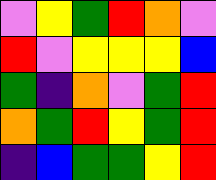[["violet", "yellow", "green", "red", "orange", "violet"], ["red", "violet", "yellow", "yellow", "yellow", "blue"], ["green", "indigo", "orange", "violet", "green", "red"], ["orange", "green", "red", "yellow", "green", "red"], ["indigo", "blue", "green", "green", "yellow", "red"]]